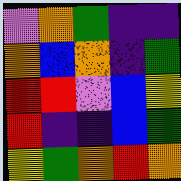[["violet", "orange", "green", "indigo", "indigo"], ["orange", "blue", "orange", "indigo", "green"], ["red", "red", "violet", "blue", "yellow"], ["red", "indigo", "indigo", "blue", "green"], ["yellow", "green", "orange", "red", "orange"]]